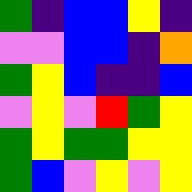[["green", "indigo", "blue", "blue", "yellow", "indigo"], ["violet", "violet", "blue", "blue", "indigo", "orange"], ["green", "yellow", "blue", "indigo", "indigo", "blue"], ["violet", "yellow", "violet", "red", "green", "yellow"], ["green", "yellow", "green", "green", "yellow", "yellow"], ["green", "blue", "violet", "yellow", "violet", "yellow"]]